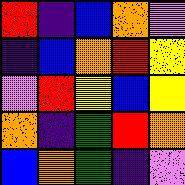[["red", "indigo", "blue", "orange", "violet"], ["indigo", "blue", "orange", "red", "yellow"], ["violet", "red", "yellow", "blue", "yellow"], ["orange", "indigo", "green", "red", "orange"], ["blue", "orange", "green", "indigo", "violet"]]